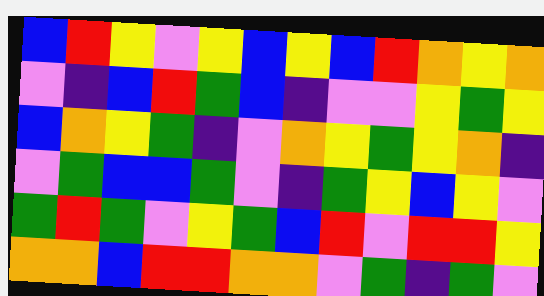[["blue", "red", "yellow", "violet", "yellow", "blue", "yellow", "blue", "red", "orange", "yellow", "orange"], ["violet", "indigo", "blue", "red", "green", "blue", "indigo", "violet", "violet", "yellow", "green", "yellow"], ["blue", "orange", "yellow", "green", "indigo", "violet", "orange", "yellow", "green", "yellow", "orange", "indigo"], ["violet", "green", "blue", "blue", "green", "violet", "indigo", "green", "yellow", "blue", "yellow", "violet"], ["green", "red", "green", "violet", "yellow", "green", "blue", "red", "violet", "red", "red", "yellow"], ["orange", "orange", "blue", "red", "red", "orange", "orange", "violet", "green", "indigo", "green", "violet"]]